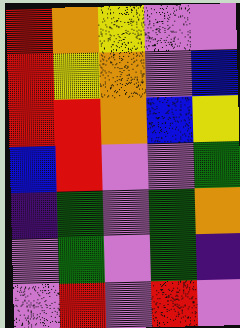[["red", "orange", "yellow", "violet", "violet"], ["red", "yellow", "orange", "violet", "blue"], ["red", "red", "orange", "blue", "yellow"], ["blue", "red", "violet", "violet", "green"], ["indigo", "green", "violet", "green", "orange"], ["violet", "green", "violet", "green", "indigo"], ["violet", "red", "violet", "red", "violet"]]